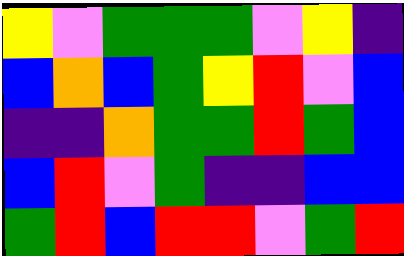[["yellow", "violet", "green", "green", "green", "violet", "yellow", "indigo"], ["blue", "orange", "blue", "green", "yellow", "red", "violet", "blue"], ["indigo", "indigo", "orange", "green", "green", "red", "green", "blue"], ["blue", "red", "violet", "green", "indigo", "indigo", "blue", "blue"], ["green", "red", "blue", "red", "red", "violet", "green", "red"]]